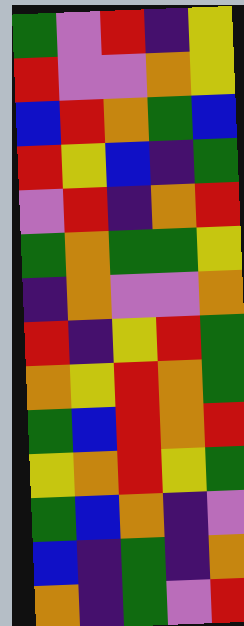[["green", "violet", "red", "indigo", "yellow"], ["red", "violet", "violet", "orange", "yellow"], ["blue", "red", "orange", "green", "blue"], ["red", "yellow", "blue", "indigo", "green"], ["violet", "red", "indigo", "orange", "red"], ["green", "orange", "green", "green", "yellow"], ["indigo", "orange", "violet", "violet", "orange"], ["red", "indigo", "yellow", "red", "green"], ["orange", "yellow", "red", "orange", "green"], ["green", "blue", "red", "orange", "red"], ["yellow", "orange", "red", "yellow", "green"], ["green", "blue", "orange", "indigo", "violet"], ["blue", "indigo", "green", "indigo", "orange"], ["orange", "indigo", "green", "violet", "red"]]